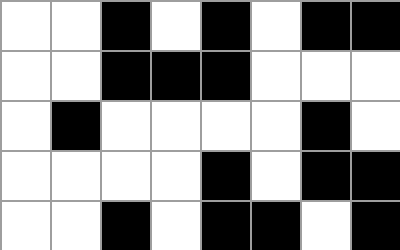[["white", "white", "black", "white", "black", "white", "black", "black"], ["white", "white", "black", "black", "black", "white", "white", "white"], ["white", "black", "white", "white", "white", "white", "black", "white"], ["white", "white", "white", "white", "black", "white", "black", "black"], ["white", "white", "black", "white", "black", "black", "white", "black"]]